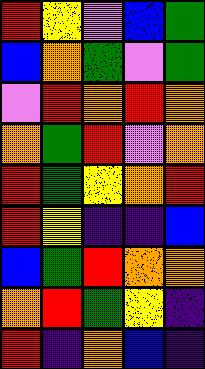[["red", "yellow", "violet", "blue", "green"], ["blue", "orange", "green", "violet", "green"], ["violet", "red", "orange", "red", "orange"], ["orange", "green", "red", "violet", "orange"], ["red", "green", "yellow", "orange", "red"], ["red", "yellow", "indigo", "indigo", "blue"], ["blue", "green", "red", "orange", "orange"], ["orange", "red", "green", "yellow", "indigo"], ["red", "indigo", "orange", "blue", "indigo"]]